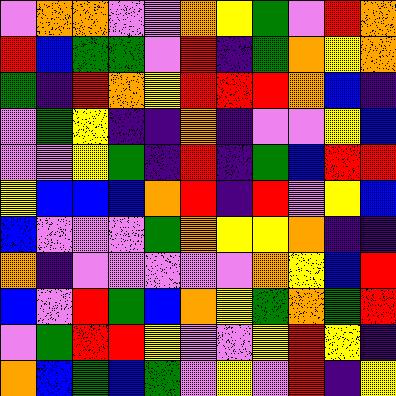[["violet", "orange", "orange", "violet", "violet", "orange", "yellow", "green", "violet", "red", "orange"], ["red", "blue", "green", "green", "violet", "red", "indigo", "green", "orange", "yellow", "orange"], ["green", "indigo", "red", "orange", "yellow", "red", "red", "red", "orange", "blue", "indigo"], ["violet", "green", "yellow", "indigo", "indigo", "orange", "indigo", "violet", "violet", "yellow", "blue"], ["violet", "violet", "yellow", "green", "indigo", "red", "indigo", "green", "blue", "red", "red"], ["yellow", "blue", "blue", "blue", "orange", "red", "indigo", "red", "violet", "yellow", "blue"], ["blue", "violet", "violet", "violet", "green", "orange", "yellow", "yellow", "orange", "indigo", "indigo"], ["orange", "indigo", "violet", "violet", "violet", "violet", "violet", "orange", "yellow", "blue", "red"], ["blue", "violet", "red", "green", "blue", "orange", "yellow", "green", "orange", "green", "red"], ["violet", "green", "red", "red", "yellow", "violet", "violet", "yellow", "red", "yellow", "indigo"], ["orange", "blue", "green", "blue", "green", "violet", "yellow", "violet", "red", "indigo", "yellow"]]